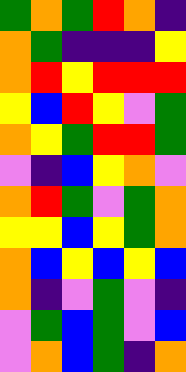[["green", "orange", "green", "red", "orange", "indigo"], ["orange", "green", "indigo", "indigo", "indigo", "yellow"], ["orange", "red", "yellow", "red", "red", "red"], ["yellow", "blue", "red", "yellow", "violet", "green"], ["orange", "yellow", "green", "red", "red", "green"], ["violet", "indigo", "blue", "yellow", "orange", "violet"], ["orange", "red", "green", "violet", "green", "orange"], ["yellow", "yellow", "blue", "yellow", "green", "orange"], ["orange", "blue", "yellow", "blue", "yellow", "blue"], ["orange", "indigo", "violet", "green", "violet", "indigo"], ["violet", "green", "blue", "green", "violet", "blue"], ["violet", "orange", "blue", "green", "indigo", "orange"]]